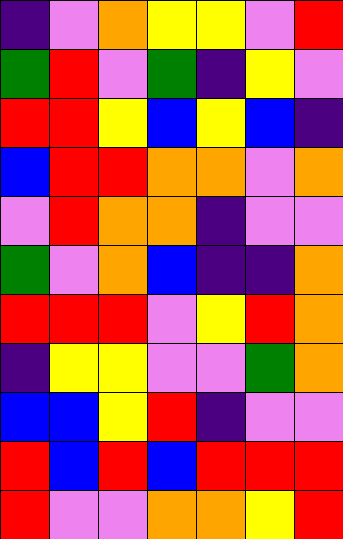[["indigo", "violet", "orange", "yellow", "yellow", "violet", "red"], ["green", "red", "violet", "green", "indigo", "yellow", "violet"], ["red", "red", "yellow", "blue", "yellow", "blue", "indigo"], ["blue", "red", "red", "orange", "orange", "violet", "orange"], ["violet", "red", "orange", "orange", "indigo", "violet", "violet"], ["green", "violet", "orange", "blue", "indigo", "indigo", "orange"], ["red", "red", "red", "violet", "yellow", "red", "orange"], ["indigo", "yellow", "yellow", "violet", "violet", "green", "orange"], ["blue", "blue", "yellow", "red", "indigo", "violet", "violet"], ["red", "blue", "red", "blue", "red", "red", "red"], ["red", "violet", "violet", "orange", "orange", "yellow", "red"]]